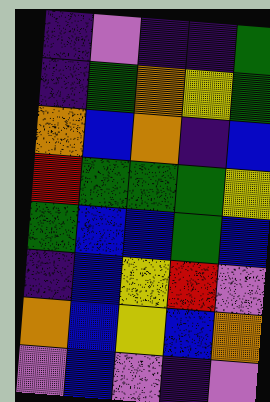[["indigo", "violet", "indigo", "indigo", "green"], ["indigo", "green", "orange", "yellow", "green"], ["orange", "blue", "orange", "indigo", "blue"], ["red", "green", "green", "green", "yellow"], ["green", "blue", "blue", "green", "blue"], ["indigo", "blue", "yellow", "red", "violet"], ["orange", "blue", "yellow", "blue", "orange"], ["violet", "blue", "violet", "indigo", "violet"]]